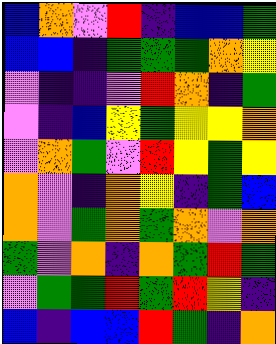[["blue", "orange", "violet", "red", "indigo", "blue", "blue", "green"], ["blue", "blue", "indigo", "green", "green", "green", "orange", "yellow"], ["violet", "indigo", "indigo", "violet", "red", "orange", "indigo", "green"], ["violet", "indigo", "blue", "yellow", "green", "yellow", "yellow", "orange"], ["violet", "orange", "green", "violet", "red", "yellow", "green", "yellow"], ["orange", "violet", "indigo", "orange", "yellow", "indigo", "green", "blue"], ["orange", "violet", "green", "orange", "green", "orange", "violet", "orange"], ["green", "violet", "orange", "indigo", "orange", "green", "red", "green"], ["violet", "green", "green", "red", "green", "red", "yellow", "indigo"], ["blue", "indigo", "blue", "blue", "red", "green", "indigo", "orange"]]